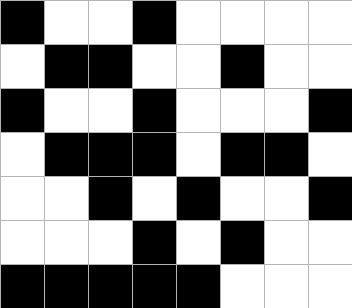[["black", "white", "white", "black", "white", "white", "white", "white"], ["white", "black", "black", "white", "white", "black", "white", "white"], ["black", "white", "white", "black", "white", "white", "white", "black"], ["white", "black", "black", "black", "white", "black", "black", "white"], ["white", "white", "black", "white", "black", "white", "white", "black"], ["white", "white", "white", "black", "white", "black", "white", "white"], ["black", "black", "black", "black", "black", "white", "white", "white"]]